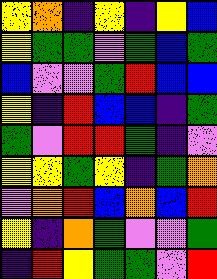[["yellow", "orange", "indigo", "yellow", "indigo", "yellow", "blue"], ["yellow", "green", "green", "violet", "green", "blue", "green"], ["blue", "violet", "violet", "green", "red", "blue", "blue"], ["yellow", "indigo", "red", "blue", "blue", "indigo", "green"], ["green", "violet", "red", "red", "green", "indigo", "violet"], ["yellow", "yellow", "green", "yellow", "indigo", "green", "orange"], ["violet", "orange", "red", "blue", "orange", "blue", "red"], ["yellow", "indigo", "orange", "green", "violet", "violet", "green"], ["indigo", "red", "yellow", "green", "green", "violet", "red"]]